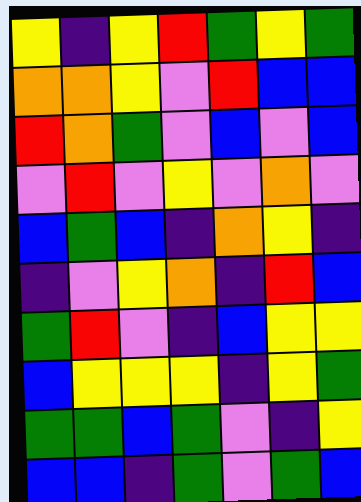[["yellow", "indigo", "yellow", "red", "green", "yellow", "green"], ["orange", "orange", "yellow", "violet", "red", "blue", "blue"], ["red", "orange", "green", "violet", "blue", "violet", "blue"], ["violet", "red", "violet", "yellow", "violet", "orange", "violet"], ["blue", "green", "blue", "indigo", "orange", "yellow", "indigo"], ["indigo", "violet", "yellow", "orange", "indigo", "red", "blue"], ["green", "red", "violet", "indigo", "blue", "yellow", "yellow"], ["blue", "yellow", "yellow", "yellow", "indigo", "yellow", "green"], ["green", "green", "blue", "green", "violet", "indigo", "yellow"], ["blue", "blue", "indigo", "green", "violet", "green", "blue"]]